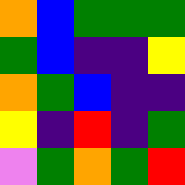[["orange", "blue", "green", "green", "green"], ["green", "blue", "indigo", "indigo", "yellow"], ["orange", "green", "blue", "indigo", "indigo"], ["yellow", "indigo", "red", "indigo", "green"], ["violet", "green", "orange", "green", "red"]]